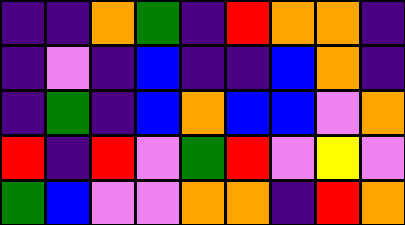[["indigo", "indigo", "orange", "green", "indigo", "red", "orange", "orange", "indigo"], ["indigo", "violet", "indigo", "blue", "indigo", "indigo", "blue", "orange", "indigo"], ["indigo", "green", "indigo", "blue", "orange", "blue", "blue", "violet", "orange"], ["red", "indigo", "red", "violet", "green", "red", "violet", "yellow", "violet"], ["green", "blue", "violet", "violet", "orange", "orange", "indigo", "red", "orange"]]